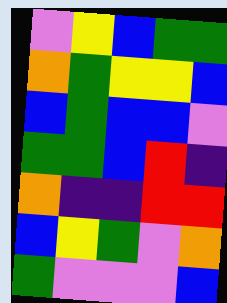[["violet", "yellow", "blue", "green", "green"], ["orange", "green", "yellow", "yellow", "blue"], ["blue", "green", "blue", "blue", "violet"], ["green", "green", "blue", "red", "indigo"], ["orange", "indigo", "indigo", "red", "red"], ["blue", "yellow", "green", "violet", "orange"], ["green", "violet", "violet", "violet", "blue"]]